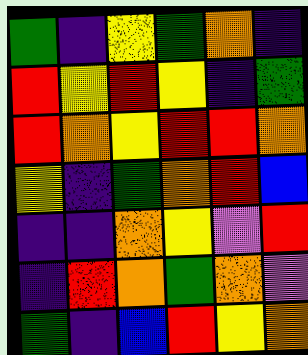[["green", "indigo", "yellow", "green", "orange", "indigo"], ["red", "yellow", "red", "yellow", "indigo", "green"], ["red", "orange", "yellow", "red", "red", "orange"], ["yellow", "indigo", "green", "orange", "red", "blue"], ["indigo", "indigo", "orange", "yellow", "violet", "red"], ["indigo", "red", "orange", "green", "orange", "violet"], ["green", "indigo", "blue", "red", "yellow", "orange"]]